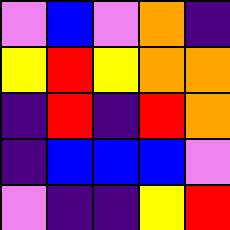[["violet", "blue", "violet", "orange", "indigo"], ["yellow", "red", "yellow", "orange", "orange"], ["indigo", "red", "indigo", "red", "orange"], ["indigo", "blue", "blue", "blue", "violet"], ["violet", "indigo", "indigo", "yellow", "red"]]